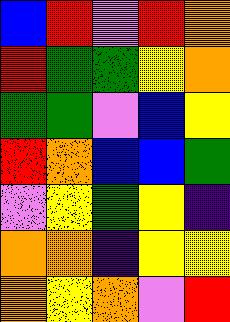[["blue", "red", "violet", "red", "orange"], ["red", "green", "green", "yellow", "orange"], ["green", "green", "violet", "blue", "yellow"], ["red", "orange", "blue", "blue", "green"], ["violet", "yellow", "green", "yellow", "indigo"], ["orange", "orange", "indigo", "yellow", "yellow"], ["orange", "yellow", "orange", "violet", "red"]]